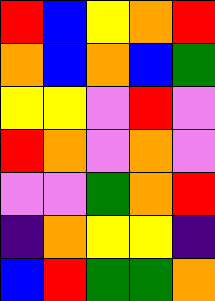[["red", "blue", "yellow", "orange", "red"], ["orange", "blue", "orange", "blue", "green"], ["yellow", "yellow", "violet", "red", "violet"], ["red", "orange", "violet", "orange", "violet"], ["violet", "violet", "green", "orange", "red"], ["indigo", "orange", "yellow", "yellow", "indigo"], ["blue", "red", "green", "green", "orange"]]